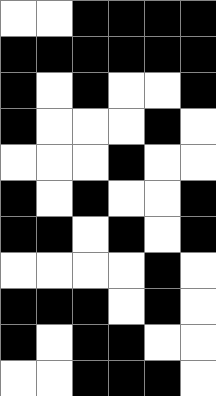[["white", "white", "black", "black", "black", "black"], ["black", "black", "black", "black", "black", "black"], ["black", "white", "black", "white", "white", "black"], ["black", "white", "white", "white", "black", "white"], ["white", "white", "white", "black", "white", "white"], ["black", "white", "black", "white", "white", "black"], ["black", "black", "white", "black", "white", "black"], ["white", "white", "white", "white", "black", "white"], ["black", "black", "black", "white", "black", "white"], ["black", "white", "black", "black", "white", "white"], ["white", "white", "black", "black", "black", "white"]]